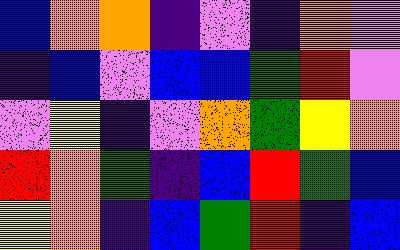[["blue", "orange", "orange", "indigo", "violet", "indigo", "orange", "violet"], ["indigo", "blue", "violet", "blue", "blue", "green", "red", "violet"], ["violet", "yellow", "indigo", "violet", "orange", "green", "yellow", "orange"], ["red", "orange", "green", "indigo", "blue", "red", "green", "blue"], ["yellow", "orange", "indigo", "blue", "green", "red", "indigo", "blue"]]